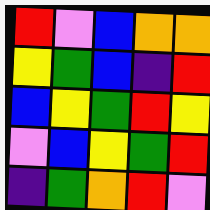[["red", "violet", "blue", "orange", "orange"], ["yellow", "green", "blue", "indigo", "red"], ["blue", "yellow", "green", "red", "yellow"], ["violet", "blue", "yellow", "green", "red"], ["indigo", "green", "orange", "red", "violet"]]